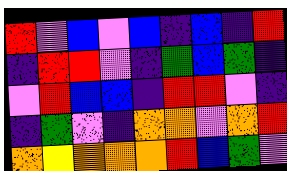[["red", "violet", "blue", "violet", "blue", "indigo", "blue", "indigo", "red"], ["indigo", "red", "red", "violet", "indigo", "green", "blue", "green", "indigo"], ["violet", "red", "blue", "blue", "indigo", "red", "red", "violet", "indigo"], ["indigo", "green", "violet", "indigo", "orange", "orange", "violet", "orange", "red"], ["orange", "yellow", "orange", "orange", "orange", "red", "blue", "green", "violet"]]